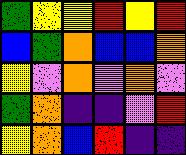[["green", "yellow", "yellow", "red", "yellow", "red"], ["blue", "green", "orange", "blue", "blue", "orange"], ["yellow", "violet", "orange", "violet", "orange", "violet"], ["green", "orange", "indigo", "indigo", "violet", "red"], ["yellow", "orange", "blue", "red", "indigo", "indigo"]]